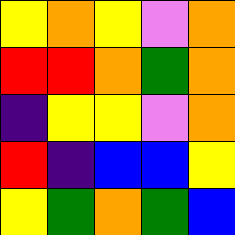[["yellow", "orange", "yellow", "violet", "orange"], ["red", "red", "orange", "green", "orange"], ["indigo", "yellow", "yellow", "violet", "orange"], ["red", "indigo", "blue", "blue", "yellow"], ["yellow", "green", "orange", "green", "blue"]]